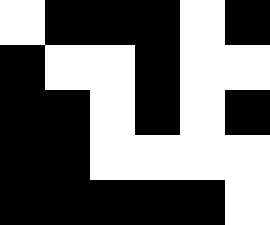[["white", "black", "black", "black", "white", "black"], ["black", "white", "white", "black", "white", "white"], ["black", "black", "white", "black", "white", "black"], ["black", "black", "white", "white", "white", "white"], ["black", "black", "black", "black", "black", "white"]]